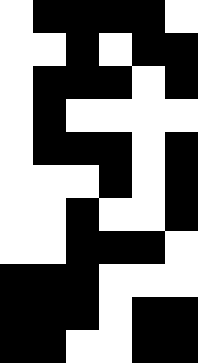[["white", "black", "black", "black", "black", "white"], ["white", "white", "black", "white", "black", "black"], ["white", "black", "black", "black", "white", "black"], ["white", "black", "white", "white", "white", "white"], ["white", "black", "black", "black", "white", "black"], ["white", "white", "white", "black", "white", "black"], ["white", "white", "black", "white", "white", "black"], ["white", "white", "black", "black", "black", "white"], ["black", "black", "black", "white", "white", "white"], ["black", "black", "black", "white", "black", "black"], ["black", "black", "white", "white", "black", "black"]]